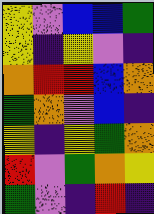[["yellow", "violet", "blue", "blue", "green"], ["yellow", "indigo", "yellow", "violet", "indigo"], ["orange", "red", "red", "blue", "orange"], ["green", "orange", "violet", "blue", "indigo"], ["yellow", "indigo", "yellow", "green", "orange"], ["red", "violet", "green", "orange", "yellow"], ["green", "violet", "indigo", "red", "indigo"]]